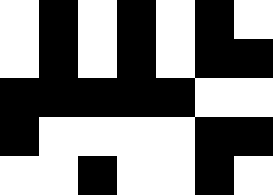[["white", "black", "white", "black", "white", "black", "white"], ["white", "black", "white", "black", "white", "black", "black"], ["black", "black", "black", "black", "black", "white", "white"], ["black", "white", "white", "white", "white", "black", "black"], ["white", "white", "black", "white", "white", "black", "white"]]